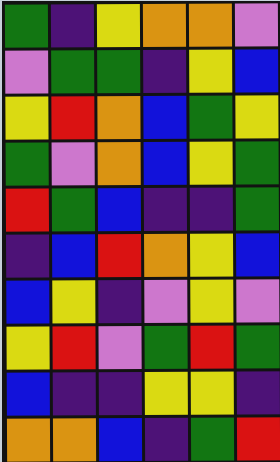[["green", "indigo", "yellow", "orange", "orange", "violet"], ["violet", "green", "green", "indigo", "yellow", "blue"], ["yellow", "red", "orange", "blue", "green", "yellow"], ["green", "violet", "orange", "blue", "yellow", "green"], ["red", "green", "blue", "indigo", "indigo", "green"], ["indigo", "blue", "red", "orange", "yellow", "blue"], ["blue", "yellow", "indigo", "violet", "yellow", "violet"], ["yellow", "red", "violet", "green", "red", "green"], ["blue", "indigo", "indigo", "yellow", "yellow", "indigo"], ["orange", "orange", "blue", "indigo", "green", "red"]]